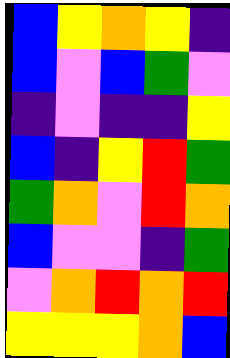[["blue", "yellow", "orange", "yellow", "indigo"], ["blue", "violet", "blue", "green", "violet"], ["indigo", "violet", "indigo", "indigo", "yellow"], ["blue", "indigo", "yellow", "red", "green"], ["green", "orange", "violet", "red", "orange"], ["blue", "violet", "violet", "indigo", "green"], ["violet", "orange", "red", "orange", "red"], ["yellow", "yellow", "yellow", "orange", "blue"]]